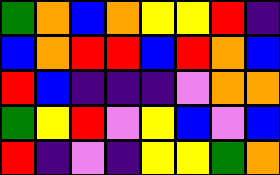[["green", "orange", "blue", "orange", "yellow", "yellow", "red", "indigo"], ["blue", "orange", "red", "red", "blue", "red", "orange", "blue"], ["red", "blue", "indigo", "indigo", "indigo", "violet", "orange", "orange"], ["green", "yellow", "red", "violet", "yellow", "blue", "violet", "blue"], ["red", "indigo", "violet", "indigo", "yellow", "yellow", "green", "orange"]]